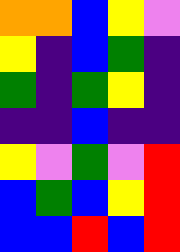[["orange", "orange", "blue", "yellow", "violet"], ["yellow", "indigo", "blue", "green", "indigo"], ["green", "indigo", "green", "yellow", "indigo"], ["indigo", "indigo", "blue", "indigo", "indigo"], ["yellow", "violet", "green", "violet", "red"], ["blue", "green", "blue", "yellow", "red"], ["blue", "blue", "red", "blue", "red"]]